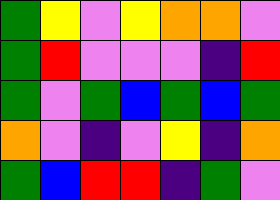[["green", "yellow", "violet", "yellow", "orange", "orange", "violet"], ["green", "red", "violet", "violet", "violet", "indigo", "red"], ["green", "violet", "green", "blue", "green", "blue", "green"], ["orange", "violet", "indigo", "violet", "yellow", "indigo", "orange"], ["green", "blue", "red", "red", "indigo", "green", "violet"]]